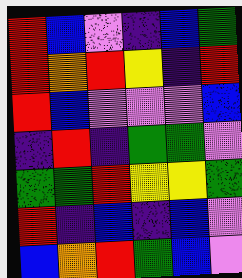[["red", "blue", "violet", "indigo", "blue", "green"], ["red", "orange", "red", "yellow", "indigo", "red"], ["red", "blue", "violet", "violet", "violet", "blue"], ["indigo", "red", "indigo", "green", "green", "violet"], ["green", "green", "red", "yellow", "yellow", "green"], ["red", "indigo", "blue", "indigo", "blue", "violet"], ["blue", "orange", "red", "green", "blue", "violet"]]